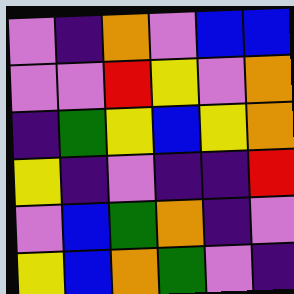[["violet", "indigo", "orange", "violet", "blue", "blue"], ["violet", "violet", "red", "yellow", "violet", "orange"], ["indigo", "green", "yellow", "blue", "yellow", "orange"], ["yellow", "indigo", "violet", "indigo", "indigo", "red"], ["violet", "blue", "green", "orange", "indigo", "violet"], ["yellow", "blue", "orange", "green", "violet", "indigo"]]